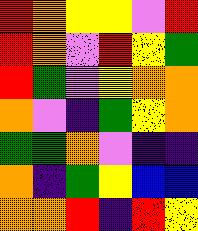[["red", "orange", "yellow", "yellow", "violet", "red"], ["red", "orange", "violet", "red", "yellow", "green"], ["red", "green", "violet", "yellow", "orange", "orange"], ["orange", "violet", "indigo", "green", "yellow", "orange"], ["green", "green", "orange", "violet", "indigo", "indigo"], ["orange", "indigo", "green", "yellow", "blue", "blue"], ["orange", "orange", "red", "indigo", "red", "yellow"]]